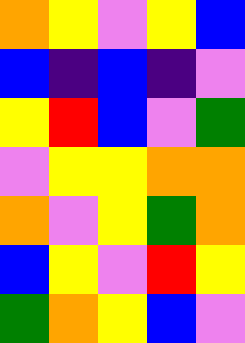[["orange", "yellow", "violet", "yellow", "blue"], ["blue", "indigo", "blue", "indigo", "violet"], ["yellow", "red", "blue", "violet", "green"], ["violet", "yellow", "yellow", "orange", "orange"], ["orange", "violet", "yellow", "green", "orange"], ["blue", "yellow", "violet", "red", "yellow"], ["green", "orange", "yellow", "blue", "violet"]]